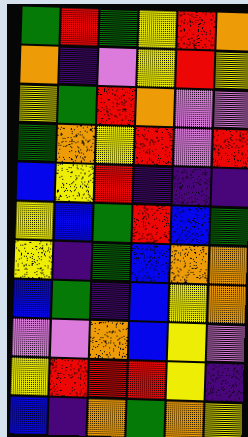[["green", "red", "green", "yellow", "red", "orange"], ["orange", "indigo", "violet", "yellow", "red", "yellow"], ["yellow", "green", "red", "orange", "violet", "violet"], ["green", "orange", "yellow", "red", "violet", "red"], ["blue", "yellow", "red", "indigo", "indigo", "indigo"], ["yellow", "blue", "green", "red", "blue", "green"], ["yellow", "indigo", "green", "blue", "orange", "orange"], ["blue", "green", "indigo", "blue", "yellow", "orange"], ["violet", "violet", "orange", "blue", "yellow", "violet"], ["yellow", "red", "red", "red", "yellow", "indigo"], ["blue", "indigo", "orange", "green", "orange", "yellow"]]